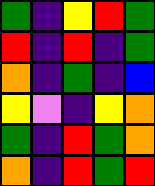[["green", "indigo", "yellow", "red", "green"], ["red", "indigo", "red", "indigo", "green"], ["orange", "indigo", "green", "indigo", "blue"], ["yellow", "violet", "indigo", "yellow", "orange"], ["green", "indigo", "red", "green", "orange"], ["orange", "indigo", "red", "green", "red"]]